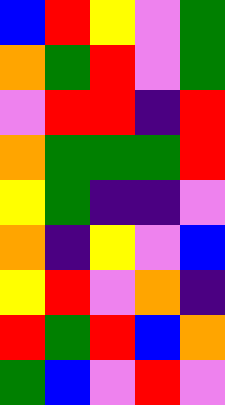[["blue", "red", "yellow", "violet", "green"], ["orange", "green", "red", "violet", "green"], ["violet", "red", "red", "indigo", "red"], ["orange", "green", "green", "green", "red"], ["yellow", "green", "indigo", "indigo", "violet"], ["orange", "indigo", "yellow", "violet", "blue"], ["yellow", "red", "violet", "orange", "indigo"], ["red", "green", "red", "blue", "orange"], ["green", "blue", "violet", "red", "violet"]]